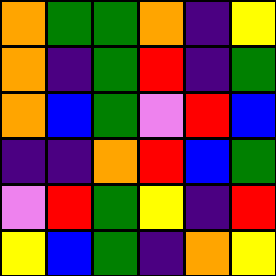[["orange", "green", "green", "orange", "indigo", "yellow"], ["orange", "indigo", "green", "red", "indigo", "green"], ["orange", "blue", "green", "violet", "red", "blue"], ["indigo", "indigo", "orange", "red", "blue", "green"], ["violet", "red", "green", "yellow", "indigo", "red"], ["yellow", "blue", "green", "indigo", "orange", "yellow"]]